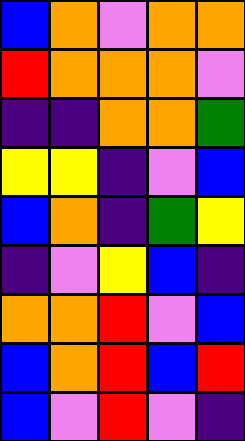[["blue", "orange", "violet", "orange", "orange"], ["red", "orange", "orange", "orange", "violet"], ["indigo", "indigo", "orange", "orange", "green"], ["yellow", "yellow", "indigo", "violet", "blue"], ["blue", "orange", "indigo", "green", "yellow"], ["indigo", "violet", "yellow", "blue", "indigo"], ["orange", "orange", "red", "violet", "blue"], ["blue", "orange", "red", "blue", "red"], ["blue", "violet", "red", "violet", "indigo"]]